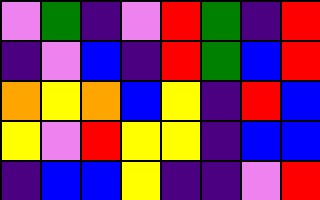[["violet", "green", "indigo", "violet", "red", "green", "indigo", "red"], ["indigo", "violet", "blue", "indigo", "red", "green", "blue", "red"], ["orange", "yellow", "orange", "blue", "yellow", "indigo", "red", "blue"], ["yellow", "violet", "red", "yellow", "yellow", "indigo", "blue", "blue"], ["indigo", "blue", "blue", "yellow", "indigo", "indigo", "violet", "red"]]